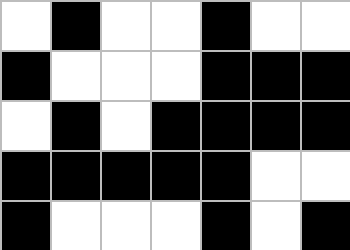[["white", "black", "white", "white", "black", "white", "white"], ["black", "white", "white", "white", "black", "black", "black"], ["white", "black", "white", "black", "black", "black", "black"], ["black", "black", "black", "black", "black", "white", "white"], ["black", "white", "white", "white", "black", "white", "black"]]